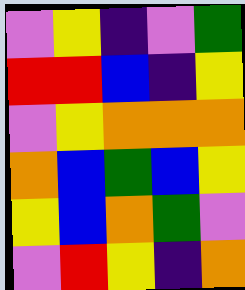[["violet", "yellow", "indigo", "violet", "green"], ["red", "red", "blue", "indigo", "yellow"], ["violet", "yellow", "orange", "orange", "orange"], ["orange", "blue", "green", "blue", "yellow"], ["yellow", "blue", "orange", "green", "violet"], ["violet", "red", "yellow", "indigo", "orange"]]